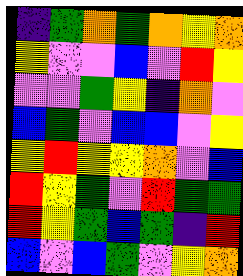[["indigo", "green", "orange", "green", "orange", "yellow", "orange"], ["yellow", "violet", "violet", "blue", "violet", "red", "yellow"], ["violet", "violet", "green", "yellow", "indigo", "orange", "violet"], ["blue", "green", "violet", "blue", "blue", "violet", "yellow"], ["yellow", "red", "yellow", "yellow", "orange", "violet", "blue"], ["red", "yellow", "green", "violet", "red", "green", "green"], ["red", "yellow", "green", "blue", "green", "indigo", "red"], ["blue", "violet", "blue", "green", "violet", "yellow", "orange"]]